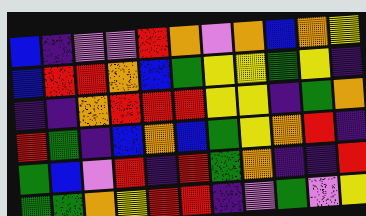[["blue", "indigo", "violet", "violet", "red", "orange", "violet", "orange", "blue", "orange", "yellow"], ["blue", "red", "red", "orange", "blue", "green", "yellow", "yellow", "green", "yellow", "indigo"], ["indigo", "indigo", "orange", "red", "red", "red", "yellow", "yellow", "indigo", "green", "orange"], ["red", "green", "indigo", "blue", "orange", "blue", "green", "yellow", "orange", "red", "indigo"], ["green", "blue", "violet", "red", "indigo", "red", "green", "orange", "indigo", "indigo", "red"], ["green", "green", "orange", "yellow", "red", "red", "indigo", "violet", "green", "violet", "yellow"]]